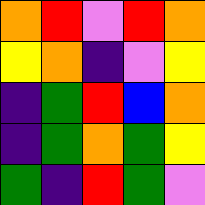[["orange", "red", "violet", "red", "orange"], ["yellow", "orange", "indigo", "violet", "yellow"], ["indigo", "green", "red", "blue", "orange"], ["indigo", "green", "orange", "green", "yellow"], ["green", "indigo", "red", "green", "violet"]]